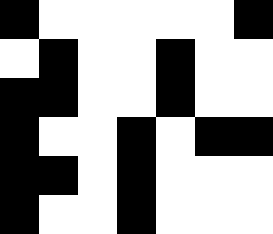[["black", "white", "white", "white", "white", "white", "black"], ["white", "black", "white", "white", "black", "white", "white"], ["black", "black", "white", "white", "black", "white", "white"], ["black", "white", "white", "black", "white", "black", "black"], ["black", "black", "white", "black", "white", "white", "white"], ["black", "white", "white", "black", "white", "white", "white"]]